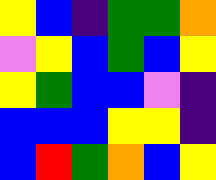[["yellow", "blue", "indigo", "green", "green", "orange"], ["violet", "yellow", "blue", "green", "blue", "yellow"], ["yellow", "green", "blue", "blue", "violet", "indigo"], ["blue", "blue", "blue", "yellow", "yellow", "indigo"], ["blue", "red", "green", "orange", "blue", "yellow"]]